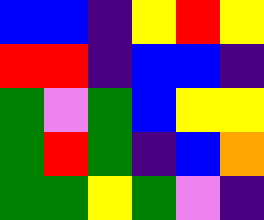[["blue", "blue", "indigo", "yellow", "red", "yellow"], ["red", "red", "indigo", "blue", "blue", "indigo"], ["green", "violet", "green", "blue", "yellow", "yellow"], ["green", "red", "green", "indigo", "blue", "orange"], ["green", "green", "yellow", "green", "violet", "indigo"]]